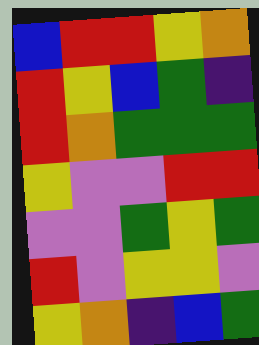[["blue", "red", "red", "yellow", "orange"], ["red", "yellow", "blue", "green", "indigo"], ["red", "orange", "green", "green", "green"], ["yellow", "violet", "violet", "red", "red"], ["violet", "violet", "green", "yellow", "green"], ["red", "violet", "yellow", "yellow", "violet"], ["yellow", "orange", "indigo", "blue", "green"]]